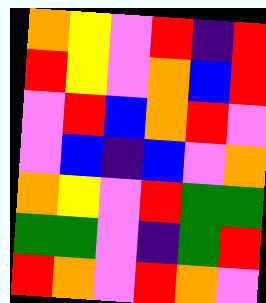[["orange", "yellow", "violet", "red", "indigo", "red"], ["red", "yellow", "violet", "orange", "blue", "red"], ["violet", "red", "blue", "orange", "red", "violet"], ["violet", "blue", "indigo", "blue", "violet", "orange"], ["orange", "yellow", "violet", "red", "green", "green"], ["green", "green", "violet", "indigo", "green", "red"], ["red", "orange", "violet", "red", "orange", "violet"]]